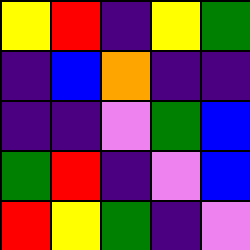[["yellow", "red", "indigo", "yellow", "green"], ["indigo", "blue", "orange", "indigo", "indigo"], ["indigo", "indigo", "violet", "green", "blue"], ["green", "red", "indigo", "violet", "blue"], ["red", "yellow", "green", "indigo", "violet"]]